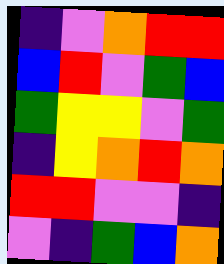[["indigo", "violet", "orange", "red", "red"], ["blue", "red", "violet", "green", "blue"], ["green", "yellow", "yellow", "violet", "green"], ["indigo", "yellow", "orange", "red", "orange"], ["red", "red", "violet", "violet", "indigo"], ["violet", "indigo", "green", "blue", "orange"]]